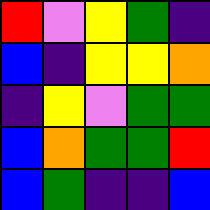[["red", "violet", "yellow", "green", "indigo"], ["blue", "indigo", "yellow", "yellow", "orange"], ["indigo", "yellow", "violet", "green", "green"], ["blue", "orange", "green", "green", "red"], ["blue", "green", "indigo", "indigo", "blue"]]